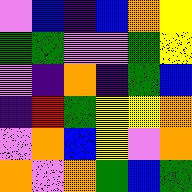[["violet", "blue", "indigo", "blue", "orange", "yellow"], ["green", "green", "violet", "violet", "green", "yellow"], ["violet", "indigo", "orange", "indigo", "green", "blue"], ["indigo", "red", "green", "yellow", "yellow", "orange"], ["violet", "orange", "blue", "yellow", "violet", "orange"], ["orange", "violet", "orange", "green", "blue", "green"]]